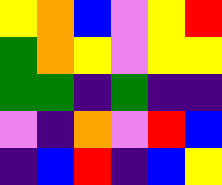[["yellow", "orange", "blue", "violet", "yellow", "red"], ["green", "orange", "yellow", "violet", "yellow", "yellow"], ["green", "green", "indigo", "green", "indigo", "indigo"], ["violet", "indigo", "orange", "violet", "red", "blue"], ["indigo", "blue", "red", "indigo", "blue", "yellow"]]